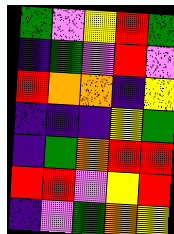[["green", "violet", "yellow", "red", "green"], ["indigo", "green", "violet", "red", "violet"], ["red", "orange", "orange", "indigo", "yellow"], ["indigo", "indigo", "indigo", "yellow", "green"], ["indigo", "green", "orange", "red", "red"], ["red", "red", "violet", "yellow", "red"], ["indigo", "violet", "green", "orange", "yellow"]]